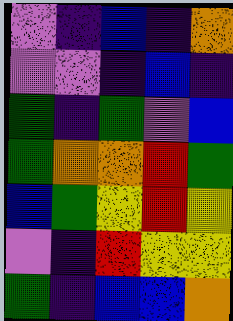[["violet", "indigo", "blue", "indigo", "orange"], ["violet", "violet", "indigo", "blue", "indigo"], ["green", "indigo", "green", "violet", "blue"], ["green", "orange", "orange", "red", "green"], ["blue", "green", "yellow", "red", "yellow"], ["violet", "indigo", "red", "yellow", "yellow"], ["green", "indigo", "blue", "blue", "orange"]]